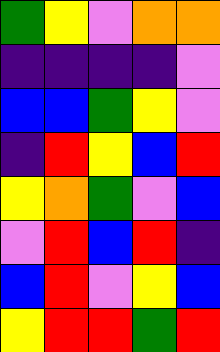[["green", "yellow", "violet", "orange", "orange"], ["indigo", "indigo", "indigo", "indigo", "violet"], ["blue", "blue", "green", "yellow", "violet"], ["indigo", "red", "yellow", "blue", "red"], ["yellow", "orange", "green", "violet", "blue"], ["violet", "red", "blue", "red", "indigo"], ["blue", "red", "violet", "yellow", "blue"], ["yellow", "red", "red", "green", "red"]]